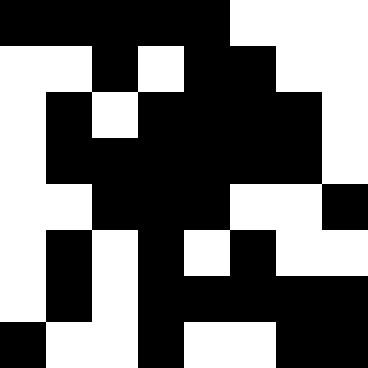[["black", "black", "black", "black", "black", "white", "white", "white"], ["white", "white", "black", "white", "black", "black", "white", "white"], ["white", "black", "white", "black", "black", "black", "black", "white"], ["white", "black", "black", "black", "black", "black", "black", "white"], ["white", "white", "black", "black", "black", "white", "white", "black"], ["white", "black", "white", "black", "white", "black", "white", "white"], ["white", "black", "white", "black", "black", "black", "black", "black"], ["black", "white", "white", "black", "white", "white", "black", "black"]]